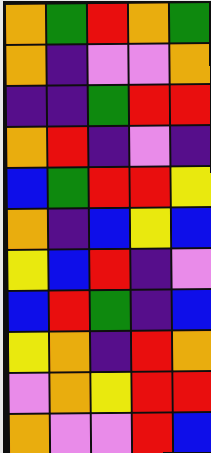[["orange", "green", "red", "orange", "green"], ["orange", "indigo", "violet", "violet", "orange"], ["indigo", "indigo", "green", "red", "red"], ["orange", "red", "indigo", "violet", "indigo"], ["blue", "green", "red", "red", "yellow"], ["orange", "indigo", "blue", "yellow", "blue"], ["yellow", "blue", "red", "indigo", "violet"], ["blue", "red", "green", "indigo", "blue"], ["yellow", "orange", "indigo", "red", "orange"], ["violet", "orange", "yellow", "red", "red"], ["orange", "violet", "violet", "red", "blue"]]